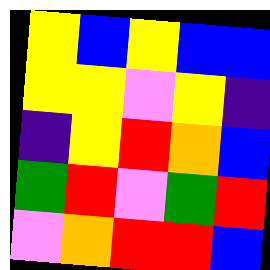[["yellow", "blue", "yellow", "blue", "blue"], ["yellow", "yellow", "violet", "yellow", "indigo"], ["indigo", "yellow", "red", "orange", "blue"], ["green", "red", "violet", "green", "red"], ["violet", "orange", "red", "red", "blue"]]